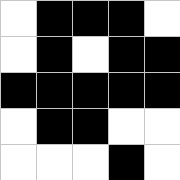[["white", "black", "black", "black", "white"], ["white", "black", "white", "black", "black"], ["black", "black", "black", "black", "black"], ["white", "black", "black", "white", "white"], ["white", "white", "white", "black", "white"]]